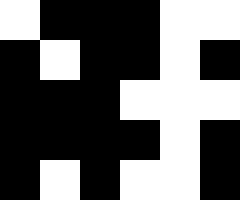[["white", "black", "black", "black", "white", "white"], ["black", "white", "black", "black", "white", "black"], ["black", "black", "black", "white", "white", "white"], ["black", "black", "black", "black", "white", "black"], ["black", "white", "black", "white", "white", "black"]]